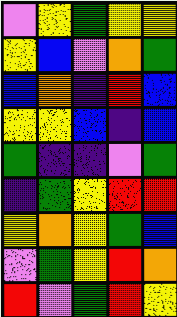[["violet", "yellow", "green", "yellow", "yellow"], ["yellow", "blue", "violet", "orange", "green"], ["blue", "orange", "indigo", "red", "blue"], ["yellow", "yellow", "blue", "indigo", "blue"], ["green", "indigo", "indigo", "violet", "green"], ["indigo", "green", "yellow", "red", "red"], ["yellow", "orange", "yellow", "green", "blue"], ["violet", "green", "yellow", "red", "orange"], ["red", "violet", "green", "red", "yellow"]]